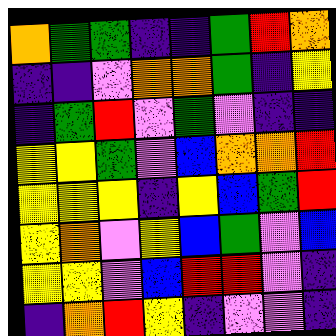[["orange", "green", "green", "indigo", "indigo", "green", "red", "orange"], ["indigo", "indigo", "violet", "orange", "orange", "green", "indigo", "yellow"], ["indigo", "green", "red", "violet", "green", "violet", "indigo", "indigo"], ["yellow", "yellow", "green", "violet", "blue", "orange", "orange", "red"], ["yellow", "yellow", "yellow", "indigo", "yellow", "blue", "green", "red"], ["yellow", "orange", "violet", "yellow", "blue", "green", "violet", "blue"], ["yellow", "yellow", "violet", "blue", "red", "red", "violet", "indigo"], ["indigo", "orange", "red", "yellow", "indigo", "violet", "violet", "indigo"]]